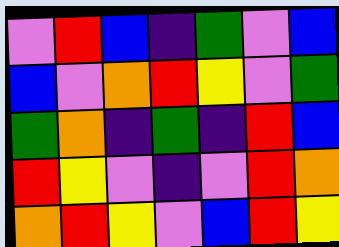[["violet", "red", "blue", "indigo", "green", "violet", "blue"], ["blue", "violet", "orange", "red", "yellow", "violet", "green"], ["green", "orange", "indigo", "green", "indigo", "red", "blue"], ["red", "yellow", "violet", "indigo", "violet", "red", "orange"], ["orange", "red", "yellow", "violet", "blue", "red", "yellow"]]